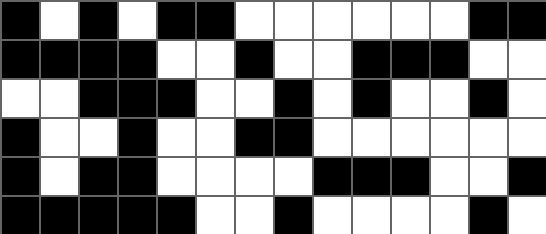[["black", "white", "black", "white", "black", "black", "white", "white", "white", "white", "white", "white", "black", "black"], ["black", "black", "black", "black", "white", "white", "black", "white", "white", "black", "black", "black", "white", "white"], ["white", "white", "black", "black", "black", "white", "white", "black", "white", "black", "white", "white", "black", "white"], ["black", "white", "white", "black", "white", "white", "black", "black", "white", "white", "white", "white", "white", "white"], ["black", "white", "black", "black", "white", "white", "white", "white", "black", "black", "black", "white", "white", "black"], ["black", "black", "black", "black", "black", "white", "white", "black", "white", "white", "white", "white", "black", "white"]]